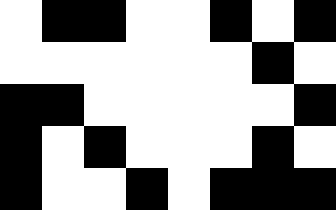[["white", "black", "black", "white", "white", "black", "white", "black"], ["white", "white", "white", "white", "white", "white", "black", "white"], ["black", "black", "white", "white", "white", "white", "white", "black"], ["black", "white", "black", "white", "white", "white", "black", "white"], ["black", "white", "white", "black", "white", "black", "black", "black"]]